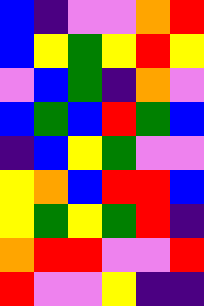[["blue", "indigo", "violet", "violet", "orange", "red"], ["blue", "yellow", "green", "yellow", "red", "yellow"], ["violet", "blue", "green", "indigo", "orange", "violet"], ["blue", "green", "blue", "red", "green", "blue"], ["indigo", "blue", "yellow", "green", "violet", "violet"], ["yellow", "orange", "blue", "red", "red", "blue"], ["yellow", "green", "yellow", "green", "red", "indigo"], ["orange", "red", "red", "violet", "violet", "red"], ["red", "violet", "violet", "yellow", "indigo", "indigo"]]